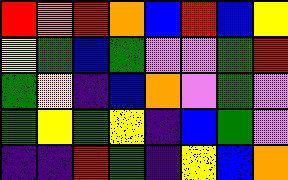[["red", "orange", "red", "orange", "blue", "red", "blue", "yellow"], ["yellow", "green", "blue", "green", "violet", "violet", "green", "red"], ["green", "yellow", "indigo", "blue", "orange", "violet", "green", "violet"], ["green", "yellow", "green", "yellow", "indigo", "blue", "green", "violet"], ["indigo", "indigo", "red", "green", "indigo", "yellow", "blue", "orange"]]